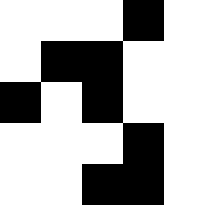[["white", "white", "white", "black", "white"], ["white", "black", "black", "white", "white"], ["black", "white", "black", "white", "white"], ["white", "white", "white", "black", "white"], ["white", "white", "black", "black", "white"]]